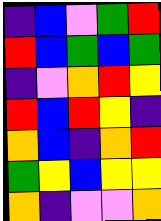[["indigo", "blue", "violet", "green", "red"], ["red", "blue", "green", "blue", "green"], ["indigo", "violet", "orange", "red", "yellow"], ["red", "blue", "red", "yellow", "indigo"], ["orange", "blue", "indigo", "orange", "red"], ["green", "yellow", "blue", "yellow", "yellow"], ["orange", "indigo", "violet", "violet", "orange"]]